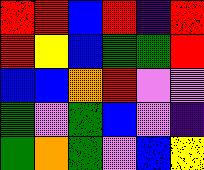[["red", "red", "blue", "red", "indigo", "red"], ["red", "yellow", "blue", "green", "green", "red"], ["blue", "blue", "orange", "red", "violet", "violet"], ["green", "violet", "green", "blue", "violet", "indigo"], ["green", "orange", "green", "violet", "blue", "yellow"]]